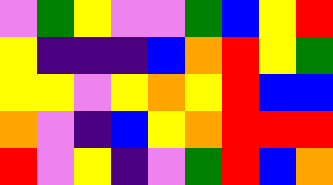[["violet", "green", "yellow", "violet", "violet", "green", "blue", "yellow", "red"], ["yellow", "indigo", "indigo", "indigo", "blue", "orange", "red", "yellow", "green"], ["yellow", "yellow", "violet", "yellow", "orange", "yellow", "red", "blue", "blue"], ["orange", "violet", "indigo", "blue", "yellow", "orange", "red", "red", "red"], ["red", "violet", "yellow", "indigo", "violet", "green", "red", "blue", "orange"]]